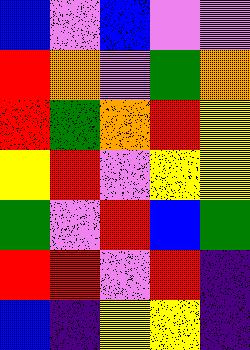[["blue", "violet", "blue", "violet", "violet"], ["red", "orange", "violet", "green", "orange"], ["red", "green", "orange", "red", "yellow"], ["yellow", "red", "violet", "yellow", "yellow"], ["green", "violet", "red", "blue", "green"], ["red", "red", "violet", "red", "indigo"], ["blue", "indigo", "yellow", "yellow", "indigo"]]